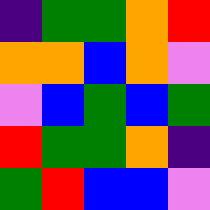[["indigo", "green", "green", "orange", "red"], ["orange", "orange", "blue", "orange", "violet"], ["violet", "blue", "green", "blue", "green"], ["red", "green", "green", "orange", "indigo"], ["green", "red", "blue", "blue", "violet"]]